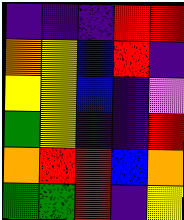[["indigo", "indigo", "indigo", "red", "red"], ["orange", "yellow", "blue", "red", "indigo"], ["yellow", "yellow", "blue", "indigo", "violet"], ["green", "yellow", "indigo", "indigo", "red"], ["orange", "red", "red", "blue", "orange"], ["green", "green", "red", "indigo", "yellow"]]